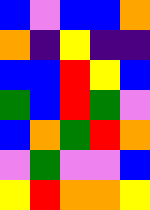[["blue", "violet", "blue", "blue", "orange"], ["orange", "indigo", "yellow", "indigo", "indigo"], ["blue", "blue", "red", "yellow", "blue"], ["green", "blue", "red", "green", "violet"], ["blue", "orange", "green", "red", "orange"], ["violet", "green", "violet", "violet", "blue"], ["yellow", "red", "orange", "orange", "yellow"]]